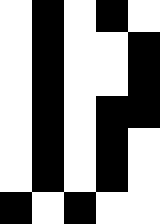[["white", "black", "white", "black", "white"], ["white", "black", "white", "white", "black"], ["white", "black", "white", "white", "black"], ["white", "black", "white", "black", "black"], ["white", "black", "white", "black", "white"], ["white", "black", "white", "black", "white"], ["black", "white", "black", "white", "white"]]